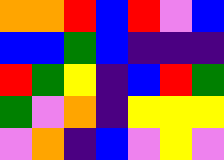[["orange", "orange", "red", "blue", "red", "violet", "blue"], ["blue", "blue", "green", "blue", "indigo", "indigo", "indigo"], ["red", "green", "yellow", "indigo", "blue", "red", "green"], ["green", "violet", "orange", "indigo", "yellow", "yellow", "yellow"], ["violet", "orange", "indigo", "blue", "violet", "yellow", "violet"]]